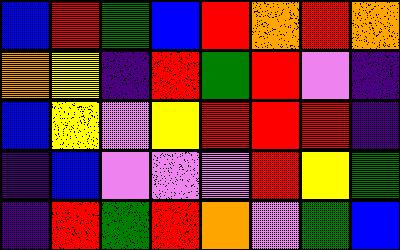[["blue", "red", "green", "blue", "red", "orange", "red", "orange"], ["orange", "yellow", "indigo", "red", "green", "red", "violet", "indigo"], ["blue", "yellow", "violet", "yellow", "red", "red", "red", "indigo"], ["indigo", "blue", "violet", "violet", "violet", "red", "yellow", "green"], ["indigo", "red", "green", "red", "orange", "violet", "green", "blue"]]